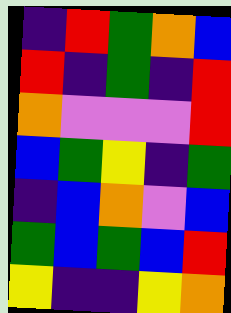[["indigo", "red", "green", "orange", "blue"], ["red", "indigo", "green", "indigo", "red"], ["orange", "violet", "violet", "violet", "red"], ["blue", "green", "yellow", "indigo", "green"], ["indigo", "blue", "orange", "violet", "blue"], ["green", "blue", "green", "blue", "red"], ["yellow", "indigo", "indigo", "yellow", "orange"]]